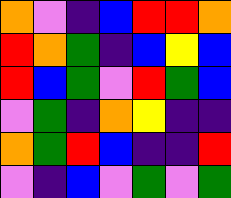[["orange", "violet", "indigo", "blue", "red", "red", "orange"], ["red", "orange", "green", "indigo", "blue", "yellow", "blue"], ["red", "blue", "green", "violet", "red", "green", "blue"], ["violet", "green", "indigo", "orange", "yellow", "indigo", "indigo"], ["orange", "green", "red", "blue", "indigo", "indigo", "red"], ["violet", "indigo", "blue", "violet", "green", "violet", "green"]]